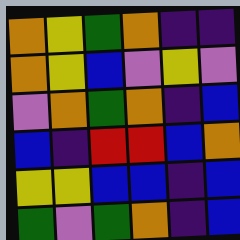[["orange", "yellow", "green", "orange", "indigo", "indigo"], ["orange", "yellow", "blue", "violet", "yellow", "violet"], ["violet", "orange", "green", "orange", "indigo", "blue"], ["blue", "indigo", "red", "red", "blue", "orange"], ["yellow", "yellow", "blue", "blue", "indigo", "blue"], ["green", "violet", "green", "orange", "indigo", "blue"]]